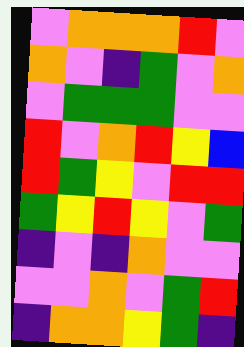[["violet", "orange", "orange", "orange", "red", "violet"], ["orange", "violet", "indigo", "green", "violet", "orange"], ["violet", "green", "green", "green", "violet", "violet"], ["red", "violet", "orange", "red", "yellow", "blue"], ["red", "green", "yellow", "violet", "red", "red"], ["green", "yellow", "red", "yellow", "violet", "green"], ["indigo", "violet", "indigo", "orange", "violet", "violet"], ["violet", "violet", "orange", "violet", "green", "red"], ["indigo", "orange", "orange", "yellow", "green", "indigo"]]